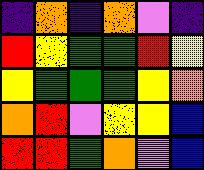[["indigo", "orange", "indigo", "orange", "violet", "indigo"], ["red", "yellow", "green", "green", "red", "yellow"], ["yellow", "green", "green", "green", "yellow", "orange"], ["orange", "red", "violet", "yellow", "yellow", "blue"], ["red", "red", "green", "orange", "violet", "blue"]]